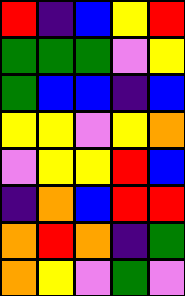[["red", "indigo", "blue", "yellow", "red"], ["green", "green", "green", "violet", "yellow"], ["green", "blue", "blue", "indigo", "blue"], ["yellow", "yellow", "violet", "yellow", "orange"], ["violet", "yellow", "yellow", "red", "blue"], ["indigo", "orange", "blue", "red", "red"], ["orange", "red", "orange", "indigo", "green"], ["orange", "yellow", "violet", "green", "violet"]]